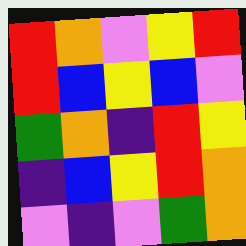[["red", "orange", "violet", "yellow", "red"], ["red", "blue", "yellow", "blue", "violet"], ["green", "orange", "indigo", "red", "yellow"], ["indigo", "blue", "yellow", "red", "orange"], ["violet", "indigo", "violet", "green", "orange"]]